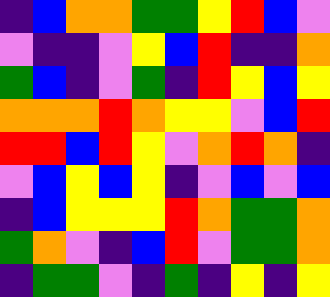[["indigo", "blue", "orange", "orange", "green", "green", "yellow", "red", "blue", "violet"], ["violet", "indigo", "indigo", "violet", "yellow", "blue", "red", "indigo", "indigo", "orange"], ["green", "blue", "indigo", "violet", "green", "indigo", "red", "yellow", "blue", "yellow"], ["orange", "orange", "orange", "red", "orange", "yellow", "yellow", "violet", "blue", "red"], ["red", "red", "blue", "red", "yellow", "violet", "orange", "red", "orange", "indigo"], ["violet", "blue", "yellow", "blue", "yellow", "indigo", "violet", "blue", "violet", "blue"], ["indigo", "blue", "yellow", "yellow", "yellow", "red", "orange", "green", "green", "orange"], ["green", "orange", "violet", "indigo", "blue", "red", "violet", "green", "green", "orange"], ["indigo", "green", "green", "violet", "indigo", "green", "indigo", "yellow", "indigo", "yellow"]]